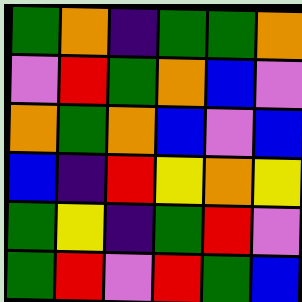[["green", "orange", "indigo", "green", "green", "orange"], ["violet", "red", "green", "orange", "blue", "violet"], ["orange", "green", "orange", "blue", "violet", "blue"], ["blue", "indigo", "red", "yellow", "orange", "yellow"], ["green", "yellow", "indigo", "green", "red", "violet"], ["green", "red", "violet", "red", "green", "blue"]]